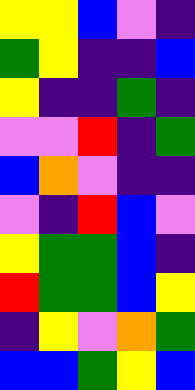[["yellow", "yellow", "blue", "violet", "indigo"], ["green", "yellow", "indigo", "indigo", "blue"], ["yellow", "indigo", "indigo", "green", "indigo"], ["violet", "violet", "red", "indigo", "green"], ["blue", "orange", "violet", "indigo", "indigo"], ["violet", "indigo", "red", "blue", "violet"], ["yellow", "green", "green", "blue", "indigo"], ["red", "green", "green", "blue", "yellow"], ["indigo", "yellow", "violet", "orange", "green"], ["blue", "blue", "green", "yellow", "blue"]]